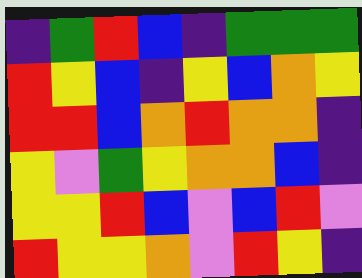[["indigo", "green", "red", "blue", "indigo", "green", "green", "green"], ["red", "yellow", "blue", "indigo", "yellow", "blue", "orange", "yellow"], ["red", "red", "blue", "orange", "red", "orange", "orange", "indigo"], ["yellow", "violet", "green", "yellow", "orange", "orange", "blue", "indigo"], ["yellow", "yellow", "red", "blue", "violet", "blue", "red", "violet"], ["red", "yellow", "yellow", "orange", "violet", "red", "yellow", "indigo"]]